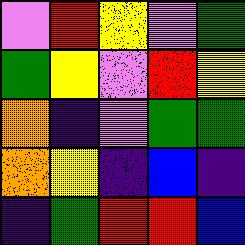[["violet", "red", "yellow", "violet", "green"], ["green", "yellow", "violet", "red", "yellow"], ["orange", "indigo", "violet", "green", "green"], ["orange", "yellow", "indigo", "blue", "indigo"], ["indigo", "green", "red", "red", "blue"]]